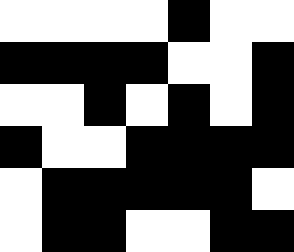[["white", "white", "white", "white", "black", "white", "white"], ["black", "black", "black", "black", "white", "white", "black"], ["white", "white", "black", "white", "black", "white", "black"], ["black", "white", "white", "black", "black", "black", "black"], ["white", "black", "black", "black", "black", "black", "white"], ["white", "black", "black", "white", "white", "black", "black"]]